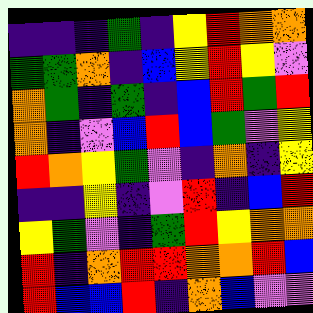[["indigo", "indigo", "indigo", "green", "indigo", "yellow", "red", "orange", "orange"], ["green", "green", "orange", "indigo", "blue", "yellow", "red", "yellow", "violet"], ["orange", "green", "indigo", "green", "indigo", "blue", "red", "green", "red"], ["orange", "indigo", "violet", "blue", "red", "blue", "green", "violet", "yellow"], ["red", "orange", "yellow", "green", "violet", "indigo", "orange", "indigo", "yellow"], ["indigo", "indigo", "yellow", "indigo", "violet", "red", "indigo", "blue", "red"], ["yellow", "green", "violet", "indigo", "green", "red", "yellow", "orange", "orange"], ["red", "indigo", "orange", "red", "red", "orange", "orange", "red", "blue"], ["red", "blue", "blue", "red", "indigo", "orange", "blue", "violet", "violet"]]